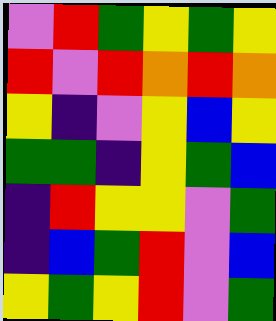[["violet", "red", "green", "yellow", "green", "yellow"], ["red", "violet", "red", "orange", "red", "orange"], ["yellow", "indigo", "violet", "yellow", "blue", "yellow"], ["green", "green", "indigo", "yellow", "green", "blue"], ["indigo", "red", "yellow", "yellow", "violet", "green"], ["indigo", "blue", "green", "red", "violet", "blue"], ["yellow", "green", "yellow", "red", "violet", "green"]]